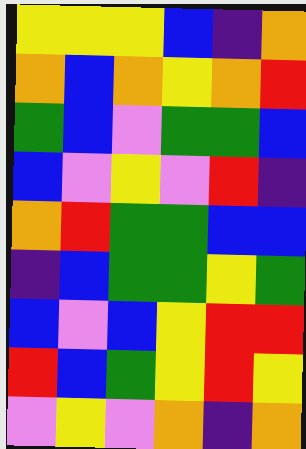[["yellow", "yellow", "yellow", "blue", "indigo", "orange"], ["orange", "blue", "orange", "yellow", "orange", "red"], ["green", "blue", "violet", "green", "green", "blue"], ["blue", "violet", "yellow", "violet", "red", "indigo"], ["orange", "red", "green", "green", "blue", "blue"], ["indigo", "blue", "green", "green", "yellow", "green"], ["blue", "violet", "blue", "yellow", "red", "red"], ["red", "blue", "green", "yellow", "red", "yellow"], ["violet", "yellow", "violet", "orange", "indigo", "orange"]]